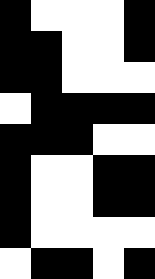[["black", "white", "white", "white", "black"], ["black", "black", "white", "white", "black"], ["black", "black", "white", "white", "white"], ["white", "black", "black", "black", "black"], ["black", "black", "black", "white", "white"], ["black", "white", "white", "black", "black"], ["black", "white", "white", "black", "black"], ["black", "white", "white", "white", "white"], ["white", "black", "black", "white", "black"]]